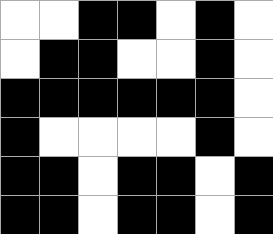[["white", "white", "black", "black", "white", "black", "white"], ["white", "black", "black", "white", "white", "black", "white"], ["black", "black", "black", "black", "black", "black", "white"], ["black", "white", "white", "white", "white", "black", "white"], ["black", "black", "white", "black", "black", "white", "black"], ["black", "black", "white", "black", "black", "white", "black"]]